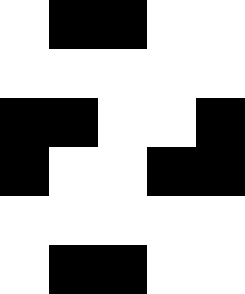[["white", "black", "black", "white", "white"], ["white", "white", "white", "white", "white"], ["black", "black", "white", "white", "black"], ["black", "white", "white", "black", "black"], ["white", "white", "white", "white", "white"], ["white", "black", "black", "white", "white"]]